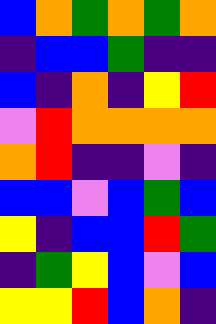[["blue", "orange", "green", "orange", "green", "orange"], ["indigo", "blue", "blue", "green", "indigo", "indigo"], ["blue", "indigo", "orange", "indigo", "yellow", "red"], ["violet", "red", "orange", "orange", "orange", "orange"], ["orange", "red", "indigo", "indigo", "violet", "indigo"], ["blue", "blue", "violet", "blue", "green", "blue"], ["yellow", "indigo", "blue", "blue", "red", "green"], ["indigo", "green", "yellow", "blue", "violet", "blue"], ["yellow", "yellow", "red", "blue", "orange", "indigo"]]